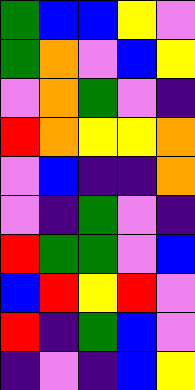[["green", "blue", "blue", "yellow", "violet"], ["green", "orange", "violet", "blue", "yellow"], ["violet", "orange", "green", "violet", "indigo"], ["red", "orange", "yellow", "yellow", "orange"], ["violet", "blue", "indigo", "indigo", "orange"], ["violet", "indigo", "green", "violet", "indigo"], ["red", "green", "green", "violet", "blue"], ["blue", "red", "yellow", "red", "violet"], ["red", "indigo", "green", "blue", "violet"], ["indigo", "violet", "indigo", "blue", "yellow"]]